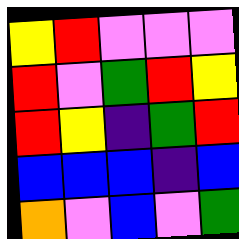[["yellow", "red", "violet", "violet", "violet"], ["red", "violet", "green", "red", "yellow"], ["red", "yellow", "indigo", "green", "red"], ["blue", "blue", "blue", "indigo", "blue"], ["orange", "violet", "blue", "violet", "green"]]